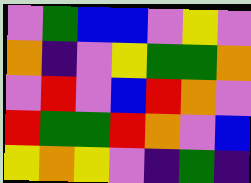[["violet", "green", "blue", "blue", "violet", "yellow", "violet"], ["orange", "indigo", "violet", "yellow", "green", "green", "orange"], ["violet", "red", "violet", "blue", "red", "orange", "violet"], ["red", "green", "green", "red", "orange", "violet", "blue"], ["yellow", "orange", "yellow", "violet", "indigo", "green", "indigo"]]